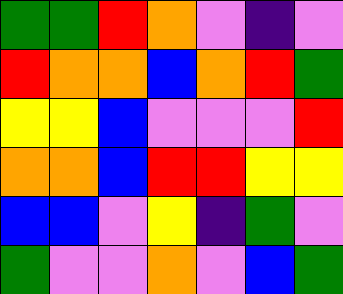[["green", "green", "red", "orange", "violet", "indigo", "violet"], ["red", "orange", "orange", "blue", "orange", "red", "green"], ["yellow", "yellow", "blue", "violet", "violet", "violet", "red"], ["orange", "orange", "blue", "red", "red", "yellow", "yellow"], ["blue", "blue", "violet", "yellow", "indigo", "green", "violet"], ["green", "violet", "violet", "orange", "violet", "blue", "green"]]